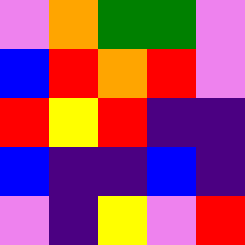[["violet", "orange", "green", "green", "violet"], ["blue", "red", "orange", "red", "violet"], ["red", "yellow", "red", "indigo", "indigo"], ["blue", "indigo", "indigo", "blue", "indigo"], ["violet", "indigo", "yellow", "violet", "red"]]